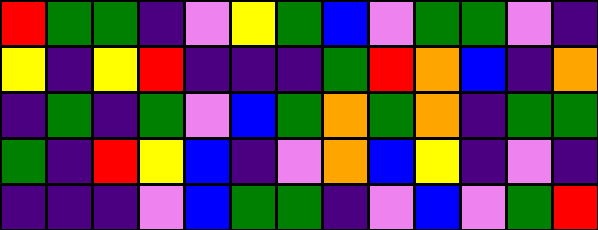[["red", "green", "green", "indigo", "violet", "yellow", "green", "blue", "violet", "green", "green", "violet", "indigo"], ["yellow", "indigo", "yellow", "red", "indigo", "indigo", "indigo", "green", "red", "orange", "blue", "indigo", "orange"], ["indigo", "green", "indigo", "green", "violet", "blue", "green", "orange", "green", "orange", "indigo", "green", "green"], ["green", "indigo", "red", "yellow", "blue", "indigo", "violet", "orange", "blue", "yellow", "indigo", "violet", "indigo"], ["indigo", "indigo", "indigo", "violet", "blue", "green", "green", "indigo", "violet", "blue", "violet", "green", "red"]]